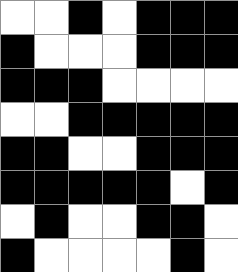[["white", "white", "black", "white", "black", "black", "black"], ["black", "white", "white", "white", "black", "black", "black"], ["black", "black", "black", "white", "white", "white", "white"], ["white", "white", "black", "black", "black", "black", "black"], ["black", "black", "white", "white", "black", "black", "black"], ["black", "black", "black", "black", "black", "white", "black"], ["white", "black", "white", "white", "black", "black", "white"], ["black", "white", "white", "white", "white", "black", "white"]]